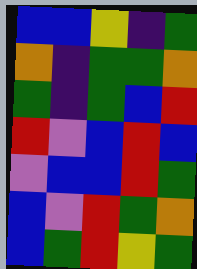[["blue", "blue", "yellow", "indigo", "green"], ["orange", "indigo", "green", "green", "orange"], ["green", "indigo", "green", "blue", "red"], ["red", "violet", "blue", "red", "blue"], ["violet", "blue", "blue", "red", "green"], ["blue", "violet", "red", "green", "orange"], ["blue", "green", "red", "yellow", "green"]]